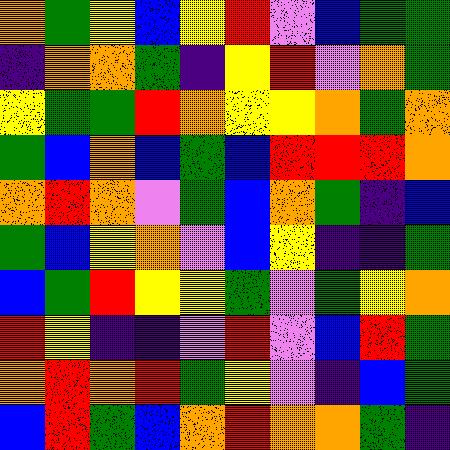[["orange", "green", "yellow", "blue", "yellow", "red", "violet", "blue", "green", "green"], ["indigo", "orange", "orange", "green", "indigo", "yellow", "red", "violet", "orange", "green"], ["yellow", "green", "green", "red", "orange", "yellow", "yellow", "orange", "green", "orange"], ["green", "blue", "orange", "blue", "green", "blue", "red", "red", "red", "orange"], ["orange", "red", "orange", "violet", "green", "blue", "orange", "green", "indigo", "blue"], ["green", "blue", "yellow", "orange", "violet", "blue", "yellow", "indigo", "indigo", "green"], ["blue", "green", "red", "yellow", "yellow", "green", "violet", "green", "yellow", "orange"], ["red", "yellow", "indigo", "indigo", "violet", "red", "violet", "blue", "red", "green"], ["orange", "red", "orange", "red", "green", "yellow", "violet", "indigo", "blue", "green"], ["blue", "red", "green", "blue", "orange", "red", "orange", "orange", "green", "indigo"]]